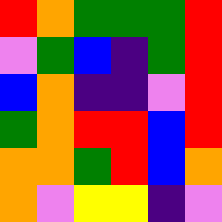[["red", "orange", "green", "green", "green", "red"], ["violet", "green", "blue", "indigo", "green", "red"], ["blue", "orange", "indigo", "indigo", "violet", "red"], ["green", "orange", "red", "red", "blue", "red"], ["orange", "orange", "green", "red", "blue", "orange"], ["orange", "violet", "yellow", "yellow", "indigo", "violet"]]